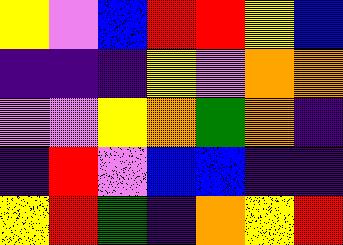[["yellow", "violet", "blue", "red", "red", "yellow", "blue"], ["indigo", "indigo", "indigo", "yellow", "violet", "orange", "orange"], ["violet", "violet", "yellow", "orange", "green", "orange", "indigo"], ["indigo", "red", "violet", "blue", "blue", "indigo", "indigo"], ["yellow", "red", "green", "indigo", "orange", "yellow", "red"]]